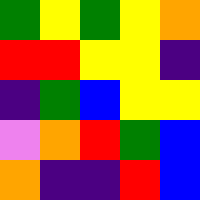[["green", "yellow", "green", "yellow", "orange"], ["red", "red", "yellow", "yellow", "indigo"], ["indigo", "green", "blue", "yellow", "yellow"], ["violet", "orange", "red", "green", "blue"], ["orange", "indigo", "indigo", "red", "blue"]]